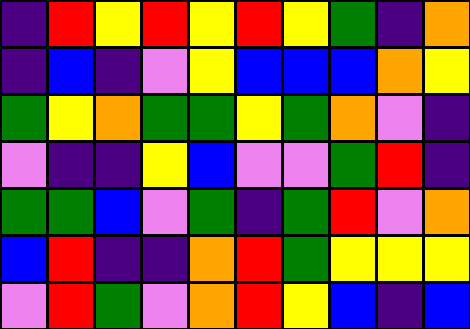[["indigo", "red", "yellow", "red", "yellow", "red", "yellow", "green", "indigo", "orange"], ["indigo", "blue", "indigo", "violet", "yellow", "blue", "blue", "blue", "orange", "yellow"], ["green", "yellow", "orange", "green", "green", "yellow", "green", "orange", "violet", "indigo"], ["violet", "indigo", "indigo", "yellow", "blue", "violet", "violet", "green", "red", "indigo"], ["green", "green", "blue", "violet", "green", "indigo", "green", "red", "violet", "orange"], ["blue", "red", "indigo", "indigo", "orange", "red", "green", "yellow", "yellow", "yellow"], ["violet", "red", "green", "violet", "orange", "red", "yellow", "blue", "indigo", "blue"]]